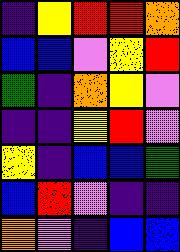[["indigo", "yellow", "red", "red", "orange"], ["blue", "blue", "violet", "yellow", "red"], ["green", "indigo", "orange", "yellow", "violet"], ["indigo", "indigo", "yellow", "red", "violet"], ["yellow", "indigo", "blue", "blue", "green"], ["blue", "red", "violet", "indigo", "indigo"], ["orange", "violet", "indigo", "blue", "blue"]]